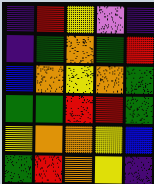[["indigo", "red", "yellow", "violet", "indigo"], ["indigo", "green", "orange", "green", "red"], ["blue", "orange", "yellow", "orange", "green"], ["green", "green", "red", "red", "green"], ["yellow", "orange", "orange", "yellow", "blue"], ["green", "red", "orange", "yellow", "indigo"]]